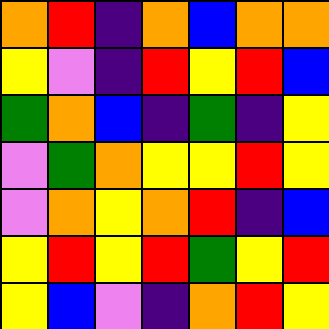[["orange", "red", "indigo", "orange", "blue", "orange", "orange"], ["yellow", "violet", "indigo", "red", "yellow", "red", "blue"], ["green", "orange", "blue", "indigo", "green", "indigo", "yellow"], ["violet", "green", "orange", "yellow", "yellow", "red", "yellow"], ["violet", "orange", "yellow", "orange", "red", "indigo", "blue"], ["yellow", "red", "yellow", "red", "green", "yellow", "red"], ["yellow", "blue", "violet", "indigo", "orange", "red", "yellow"]]